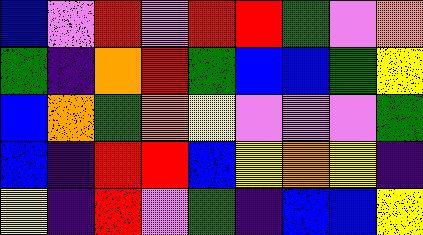[["blue", "violet", "red", "violet", "red", "red", "green", "violet", "orange"], ["green", "indigo", "orange", "red", "green", "blue", "blue", "green", "yellow"], ["blue", "orange", "green", "orange", "yellow", "violet", "violet", "violet", "green"], ["blue", "indigo", "red", "red", "blue", "yellow", "orange", "yellow", "indigo"], ["yellow", "indigo", "red", "violet", "green", "indigo", "blue", "blue", "yellow"]]